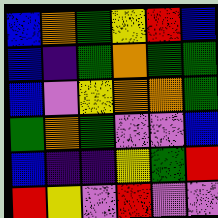[["blue", "orange", "green", "yellow", "red", "blue"], ["blue", "indigo", "green", "orange", "green", "green"], ["blue", "violet", "yellow", "orange", "orange", "green"], ["green", "orange", "green", "violet", "violet", "blue"], ["blue", "indigo", "indigo", "yellow", "green", "red"], ["red", "yellow", "violet", "red", "violet", "violet"]]